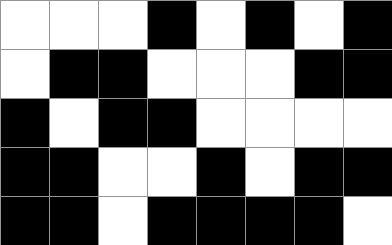[["white", "white", "white", "black", "white", "black", "white", "black"], ["white", "black", "black", "white", "white", "white", "black", "black"], ["black", "white", "black", "black", "white", "white", "white", "white"], ["black", "black", "white", "white", "black", "white", "black", "black"], ["black", "black", "white", "black", "black", "black", "black", "white"]]